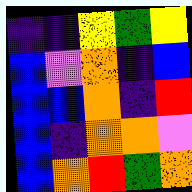[["indigo", "indigo", "yellow", "green", "yellow"], ["blue", "violet", "orange", "indigo", "blue"], ["blue", "blue", "orange", "indigo", "red"], ["blue", "indigo", "orange", "orange", "violet"], ["blue", "orange", "red", "green", "orange"]]